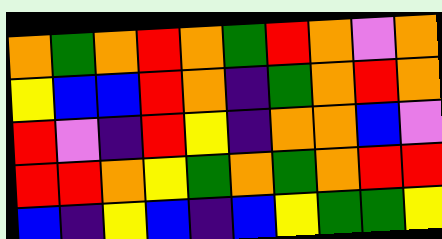[["orange", "green", "orange", "red", "orange", "green", "red", "orange", "violet", "orange"], ["yellow", "blue", "blue", "red", "orange", "indigo", "green", "orange", "red", "orange"], ["red", "violet", "indigo", "red", "yellow", "indigo", "orange", "orange", "blue", "violet"], ["red", "red", "orange", "yellow", "green", "orange", "green", "orange", "red", "red"], ["blue", "indigo", "yellow", "blue", "indigo", "blue", "yellow", "green", "green", "yellow"]]